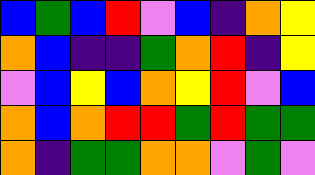[["blue", "green", "blue", "red", "violet", "blue", "indigo", "orange", "yellow"], ["orange", "blue", "indigo", "indigo", "green", "orange", "red", "indigo", "yellow"], ["violet", "blue", "yellow", "blue", "orange", "yellow", "red", "violet", "blue"], ["orange", "blue", "orange", "red", "red", "green", "red", "green", "green"], ["orange", "indigo", "green", "green", "orange", "orange", "violet", "green", "violet"]]